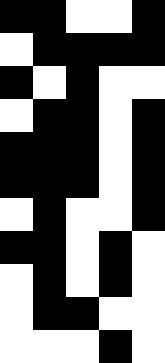[["black", "black", "white", "white", "black"], ["white", "black", "black", "black", "black"], ["black", "white", "black", "white", "white"], ["white", "black", "black", "white", "black"], ["black", "black", "black", "white", "black"], ["black", "black", "black", "white", "black"], ["white", "black", "white", "white", "black"], ["black", "black", "white", "black", "white"], ["white", "black", "white", "black", "white"], ["white", "black", "black", "white", "white"], ["white", "white", "white", "black", "white"]]